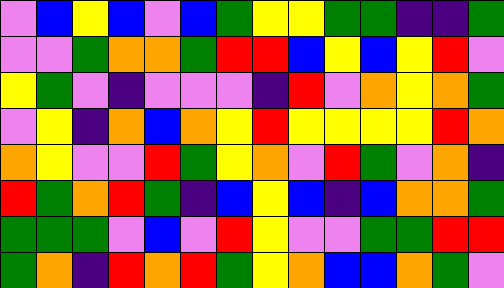[["violet", "blue", "yellow", "blue", "violet", "blue", "green", "yellow", "yellow", "green", "green", "indigo", "indigo", "green"], ["violet", "violet", "green", "orange", "orange", "green", "red", "red", "blue", "yellow", "blue", "yellow", "red", "violet"], ["yellow", "green", "violet", "indigo", "violet", "violet", "violet", "indigo", "red", "violet", "orange", "yellow", "orange", "green"], ["violet", "yellow", "indigo", "orange", "blue", "orange", "yellow", "red", "yellow", "yellow", "yellow", "yellow", "red", "orange"], ["orange", "yellow", "violet", "violet", "red", "green", "yellow", "orange", "violet", "red", "green", "violet", "orange", "indigo"], ["red", "green", "orange", "red", "green", "indigo", "blue", "yellow", "blue", "indigo", "blue", "orange", "orange", "green"], ["green", "green", "green", "violet", "blue", "violet", "red", "yellow", "violet", "violet", "green", "green", "red", "red"], ["green", "orange", "indigo", "red", "orange", "red", "green", "yellow", "orange", "blue", "blue", "orange", "green", "violet"]]